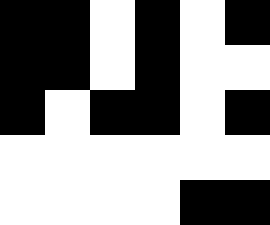[["black", "black", "white", "black", "white", "black"], ["black", "black", "white", "black", "white", "white"], ["black", "white", "black", "black", "white", "black"], ["white", "white", "white", "white", "white", "white"], ["white", "white", "white", "white", "black", "black"]]